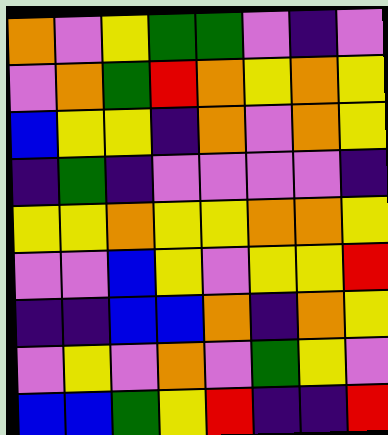[["orange", "violet", "yellow", "green", "green", "violet", "indigo", "violet"], ["violet", "orange", "green", "red", "orange", "yellow", "orange", "yellow"], ["blue", "yellow", "yellow", "indigo", "orange", "violet", "orange", "yellow"], ["indigo", "green", "indigo", "violet", "violet", "violet", "violet", "indigo"], ["yellow", "yellow", "orange", "yellow", "yellow", "orange", "orange", "yellow"], ["violet", "violet", "blue", "yellow", "violet", "yellow", "yellow", "red"], ["indigo", "indigo", "blue", "blue", "orange", "indigo", "orange", "yellow"], ["violet", "yellow", "violet", "orange", "violet", "green", "yellow", "violet"], ["blue", "blue", "green", "yellow", "red", "indigo", "indigo", "red"]]